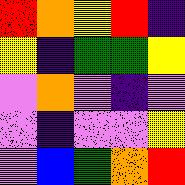[["red", "orange", "yellow", "red", "indigo"], ["yellow", "indigo", "green", "green", "yellow"], ["violet", "orange", "violet", "indigo", "violet"], ["violet", "indigo", "violet", "violet", "yellow"], ["violet", "blue", "green", "orange", "red"]]